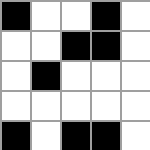[["black", "white", "white", "black", "white"], ["white", "white", "black", "black", "white"], ["white", "black", "white", "white", "white"], ["white", "white", "white", "white", "white"], ["black", "white", "black", "black", "white"]]